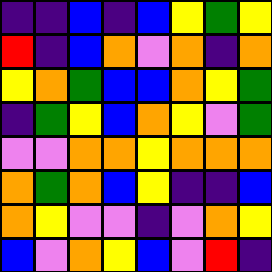[["indigo", "indigo", "blue", "indigo", "blue", "yellow", "green", "yellow"], ["red", "indigo", "blue", "orange", "violet", "orange", "indigo", "orange"], ["yellow", "orange", "green", "blue", "blue", "orange", "yellow", "green"], ["indigo", "green", "yellow", "blue", "orange", "yellow", "violet", "green"], ["violet", "violet", "orange", "orange", "yellow", "orange", "orange", "orange"], ["orange", "green", "orange", "blue", "yellow", "indigo", "indigo", "blue"], ["orange", "yellow", "violet", "violet", "indigo", "violet", "orange", "yellow"], ["blue", "violet", "orange", "yellow", "blue", "violet", "red", "indigo"]]